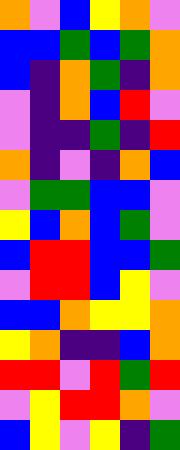[["orange", "violet", "blue", "yellow", "orange", "violet"], ["blue", "blue", "green", "blue", "green", "orange"], ["blue", "indigo", "orange", "green", "indigo", "orange"], ["violet", "indigo", "orange", "blue", "red", "violet"], ["violet", "indigo", "indigo", "green", "indigo", "red"], ["orange", "indigo", "violet", "indigo", "orange", "blue"], ["violet", "green", "green", "blue", "blue", "violet"], ["yellow", "blue", "orange", "blue", "green", "violet"], ["blue", "red", "red", "blue", "blue", "green"], ["violet", "red", "red", "blue", "yellow", "violet"], ["blue", "blue", "orange", "yellow", "yellow", "orange"], ["yellow", "orange", "indigo", "indigo", "blue", "orange"], ["red", "red", "violet", "red", "green", "red"], ["violet", "yellow", "red", "red", "orange", "violet"], ["blue", "yellow", "violet", "yellow", "indigo", "green"]]